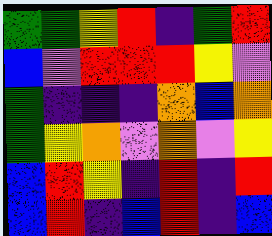[["green", "green", "yellow", "red", "indigo", "green", "red"], ["blue", "violet", "red", "red", "red", "yellow", "violet"], ["green", "indigo", "indigo", "indigo", "orange", "blue", "orange"], ["green", "yellow", "orange", "violet", "orange", "violet", "yellow"], ["blue", "red", "yellow", "indigo", "red", "indigo", "red"], ["blue", "red", "indigo", "blue", "red", "indigo", "blue"]]